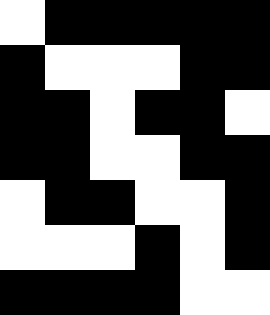[["white", "black", "black", "black", "black", "black"], ["black", "white", "white", "white", "black", "black"], ["black", "black", "white", "black", "black", "white"], ["black", "black", "white", "white", "black", "black"], ["white", "black", "black", "white", "white", "black"], ["white", "white", "white", "black", "white", "black"], ["black", "black", "black", "black", "white", "white"]]